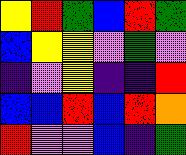[["yellow", "red", "green", "blue", "red", "green"], ["blue", "yellow", "yellow", "violet", "green", "violet"], ["indigo", "violet", "yellow", "indigo", "indigo", "red"], ["blue", "blue", "red", "blue", "red", "orange"], ["red", "violet", "violet", "blue", "indigo", "green"]]